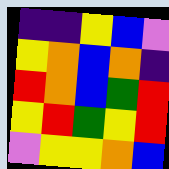[["indigo", "indigo", "yellow", "blue", "violet"], ["yellow", "orange", "blue", "orange", "indigo"], ["red", "orange", "blue", "green", "red"], ["yellow", "red", "green", "yellow", "red"], ["violet", "yellow", "yellow", "orange", "blue"]]